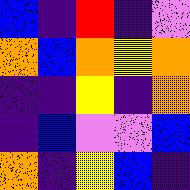[["blue", "indigo", "red", "indigo", "violet"], ["orange", "blue", "orange", "yellow", "orange"], ["indigo", "indigo", "yellow", "indigo", "orange"], ["indigo", "blue", "violet", "violet", "blue"], ["orange", "indigo", "yellow", "blue", "indigo"]]